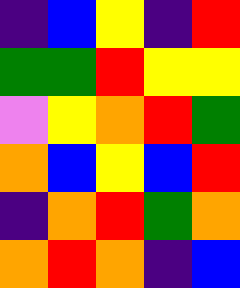[["indigo", "blue", "yellow", "indigo", "red"], ["green", "green", "red", "yellow", "yellow"], ["violet", "yellow", "orange", "red", "green"], ["orange", "blue", "yellow", "blue", "red"], ["indigo", "orange", "red", "green", "orange"], ["orange", "red", "orange", "indigo", "blue"]]